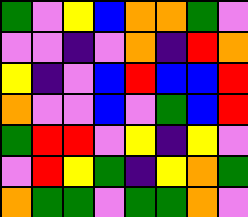[["green", "violet", "yellow", "blue", "orange", "orange", "green", "violet"], ["violet", "violet", "indigo", "violet", "orange", "indigo", "red", "orange"], ["yellow", "indigo", "violet", "blue", "red", "blue", "blue", "red"], ["orange", "violet", "violet", "blue", "violet", "green", "blue", "red"], ["green", "red", "red", "violet", "yellow", "indigo", "yellow", "violet"], ["violet", "red", "yellow", "green", "indigo", "yellow", "orange", "green"], ["orange", "green", "green", "violet", "green", "green", "orange", "violet"]]